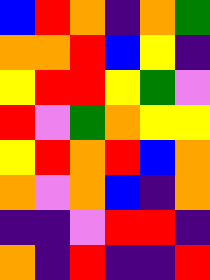[["blue", "red", "orange", "indigo", "orange", "green"], ["orange", "orange", "red", "blue", "yellow", "indigo"], ["yellow", "red", "red", "yellow", "green", "violet"], ["red", "violet", "green", "orange", "yellow", "yellow"], ["yellow", "red", "orange", "red", "blue", "orange"], ["orange", "violet", "orange", "blue", "indigo", "orange"], ["indigo", "indigo", "violet", "red", "red", "indigo"], ["orange", "indigo", "red", "indigo", "indigo", "red"]]